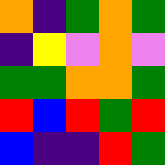[["orange", "indigo", "green", "orange", "green"], ["indigo", "yellow", "violet", "orange", "violet"], ["green", "green", "orange", "orange", "green"], ["red", "blue", "red", "green", "red"], ["blue", "indigo", "indigo", "red", "green"]]